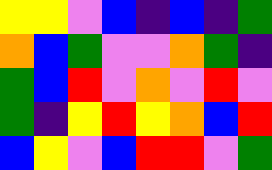[["yellow", "yellow", "violet", "blue", "indigo", "blue", "indigo", "green"], ["orange", "blue", "green", "violet", "violet", "orange", "green", "indigo"], ["green", "blue", "red", "violet", "orange", "violet", "red", "violet"], ["green", "indigo", "yellow", "red", "yellow", "orange", "blue", "red"], ["blue", "yellow", "violet", "blue", "red", "red", "violet", "green"]]